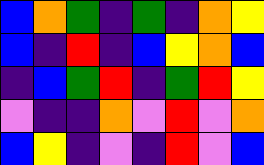[["blue", "orange", "green", "indigo", "green", "indigo", "orange", "yellow"], ["blue", "indigo", "red", "indigo", "blue", "yellow", "orange", "blue"], ["indigo", "blue", "green", "red", "indigo", "green", "red", "yellow"], ["violet", "indigo", "indigo", "orange", "violet", "red", "violet", "orange"], ["blue", "yellow", "indigo", "violet", "indigo", "red", "violet", "blue"]]